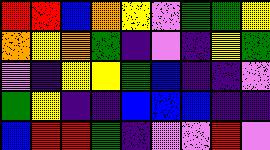[["red", "red", "blue", "orange", "yellow", "violet", "green", "green", "yellow"], ["orange", "yellow", "orange", "green", "indigo", "violet", "indigo", "yellow", "green"], ["violet", "indigo", "yellow", "yellow", "green", "blue", "indigo", "indigo", "violet"], ["green", "yellow", "indigo", "indigo", "blue", "blue", "blue", "indigo", "indigo"], ["blue", "red", "red", "green", "indigo", "violet", "violet", "red", "violet"]]